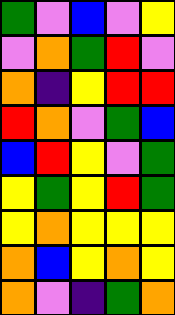[["green", "violet", "blue", "violet", "yellow"], ["violet", "orange", "green", "red", "violet"], ["orange", "indigo", "yellow", "red", "red"], ["red", "orange", "violet", "green", "blue"], ["blue", "red", "yellow", "violet", "green"], ["yellow", "green", "yellow", "red", "green"], ["yellow", "orange", "yellow", "yellow", "yellow"], ["orange", "blue", "yellow", "orange", "yellow"], ["orange", "violet", "indigo", "green", "orange"]]